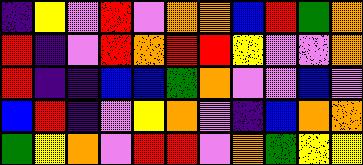[["indigo", "yellow", "violet", "red", "violet", "orange", "orange", "blue", "red", "green", "orange"], ["red", "indigo", "violet", "red", "orange", "red", "red", "yellow", "violet", "violet", "orange"], ["red", "indigo", "indigo", "blue", "blue", "green", "orange", "violet", "violet", "blue", "violet"], ["blue", "red", "indigo", "violet", "yellow", "orange", "violet", "indigo", "blue", "orange", "orange"], ["green", "yellow", "orange", "violet", "red", "red", "violet", "orange", "green", "yellow", "yellow"]]